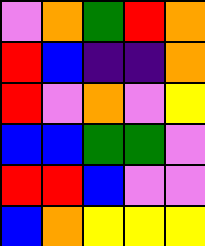[["violet", "orange", "green", "red", "orange"], ["red", "blue", "indigo", "indigo", "orange"], ["red", "violet", "orange", "violet", "yellow"], ["blue", "blue", "green", "green", "violet"], ["red", "red", "blue", "violet", "violet"], ["blue", "orange", "yellow", "yellow", "yellow"]]